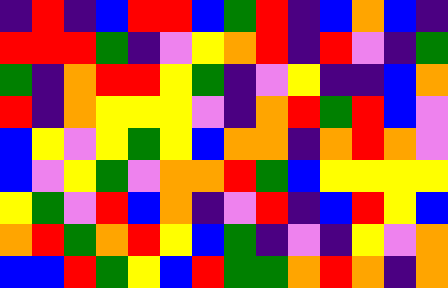[["indigo", "red", "indigo", "blue", "red", "red", "blue", "green", "red", "indigo", "blue", "orange", "blue", "indigo"], ["red", "red", "red", "green", "indigo", "violet", "yellow", "orange", "red", "indigo", "red", "violet", "indigo", "green"], ["green", "indigo", "orange", "red", "red", "yellow", "green", "indigo", "violet", "yellow", "indigo", "indigo", "blue", "orange"], ["red", "indigo", "orange", "yellow", "yellow", "yellow", "violet", "indigo", "orange", "red", "green", "red", "blue", "violet"], ["blue", "yellow", "violet", "yellow", "green", "yellow", "blue", "orange", "orange", "indigo", "orange", "red", "orange", "violet"], ["blue", "violet", "yellow", "green", "violet", "orange", "orange", "red", "green", "blue", "yellow", "yellow", "yellow", "yellow"], ["yellow", "green", "violet", "red", "blue", "orange", "indigo", "violet", "red", "indigo", "blue", "red", "yellow", "blue"], ["orange", "red", "green", "orange", "red", "yellow", "blue", "green", "indigo", "violet", "indigo", "yellow", "violet", "orange"], ["blue", "blue", "red", "green", "yellow", "blue", "red", "green", "green", "orange", "red", "orange", "indigo", "orange"]]